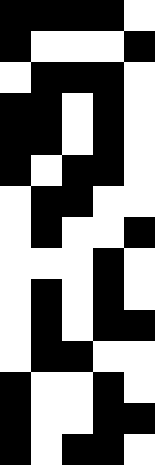[["black", "black", "black", "black", "white"], ["black", "white", "white", "white", "black"], ["white", "black", "black", "black", "white"], ["black", "black", "white", "black", "white"], ["black", "black", "white", "black", "white"], ["black", "white", "black", "black", "white"], ["white", "black", "black", "white", "white"], ["white", "black", "white", "white", "black"], ["white", "white", "white", "black", "white"], ["white", "black", "white", "black", "white"], ["white", "black", "white", "black", "black"], ["white", "black", "black", "white", "white"], ["black", "white", "white", "black", "white"], ["black", "white", "white", "black", "black"], ["black", "white", "black", "black", "white"]]